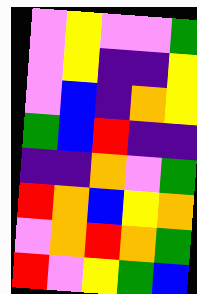[["violet", "yellow", "violet", "violet", "green"], ["violet", "yellow", "indigo", "indigo", "yellow"], ["violet", "blue", "indigo", "orange", "yellow"], ["green", "blue", "red", "indigo", "indigo"], ["indigo", "indigo", "orange", "violet", "green"], ["red", "orange", "blue", "yellow", "orange"], ["violet", "orange", "red", "orange", "green"], ["red", "violet", "yellow", "green", "blue"]]